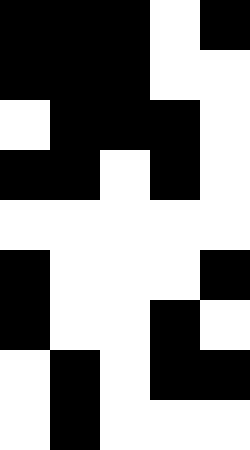[["black", "black", "black", "white", "black"], ["black", "black", "black", "white", "white"], ["white", "black", "black", "black", "white"], ["black", "black", "white", "black", "white"], ["white", "white", "white", "white", "white"], ["black", "white", "white", "white", "black"], ["black", "white", "white", "black", "white"], ["white", "black", "white", "black", "black"], ["white", "black", "white", "white", "white"]]